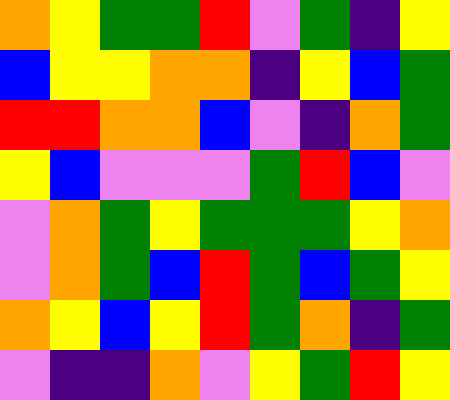[["orange", "yellow", "green", "green", "red", "violet", "green", "indigo", "yellow"], ["blue", "yellow", "yellow", "orange", "orange", "indigo", "yellow", "blue", "green"], ["red", "red", "orange", "orange", "blue", "violet", "indigo", "orange", "green"], ["yellow", "blue", "violet", "violet", "violet", "green", "red", "blue", "violet"], ["violet", "orange", "green", "yellow", "green", "green", "green", "yellow", "orange"], ["violet", "orange", "green", "blue", "red", "green", "blue", "green", "yellow"], ["orange", "yellow", "blue", "yellow", "red", "green", "orange", "indigo", "green"], ["violet", "indigo", "indigo", "orange", "violet", "yellow", "green", "red", "yellow"]]